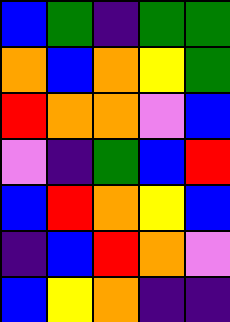[["blue", "green", "indigo", "green", "green"], ["orange", "blue", "orange", "yellow", "green"], ["red", "orange", "orange", "violet", "blue"], ["violet", "indigo", "green", "blue", "red"], ["blue", "red", "orange", "yellow", "blue"], ["indigo", "blue", "red", "orange", "violet"], ["blue", "yellow", "orange", "indigo", "indigo"]]